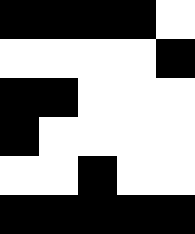[["black", "black", "black", "black", "white"], ["white", "white", "white", "white", "black"], ["black", "black", "white", "white", "white"], ["black", "white", "white", "white", "white"], ["white", "white", "black", "white", "white"], ["black", "black", "black", "black", "black"]]